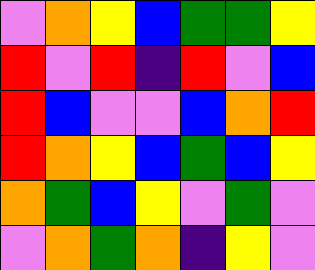[["violet", "orange", "yellow", "blue", "green", "green", "yellow"], ["red", "violet", "red", "indigo", "red", "violet", "blue"], ["red", "blue", "violet", "violet", "blue", "orange", "red"], ["red", "orange", "yellow", "blue", "green", "blue", "yellow"], ["orange", "green", "blue", "yellow", "violet", "green", "violet"], ["violet", "orange", "green", "orange", "indigo", "yellow", "violet"]]